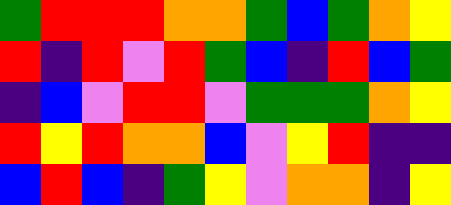[["green", "red", "red", "red", "orange", "orange", "green", "blue", "green", "orange", "yellow"], ["red", "indigo", "red", "violet", "red", "green", "blue", "indigo", "red", "blue", "green"], ["indigo", "blue", "violet", "red", "red", "violet", "green", "green", "green", "orange", "yellow"], ["red", "yellow", "red", "orange", "orange", "blue", "violet", "yellow", "red", "indigo", "indigo"], ["blue", "red", "blue", "indigo", "green", "yellow", "violet", "orange", "orange", "indigo", "yellow"]]